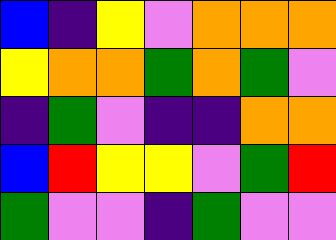[["blue", "indigo", "yellow", "violet", "orange", "orange", "orange"], ["yellow", "orange", "orange", "green", "orange", "green", "violet"], ["indigo", "green", "violet", "indigo", "indigo", "orange", "orange"], ["blue", "red", "yellow", "yellow", "violet", "green", "red"], ["green", "violet", "violet", "indigo", "green", "violet", "violet"]]